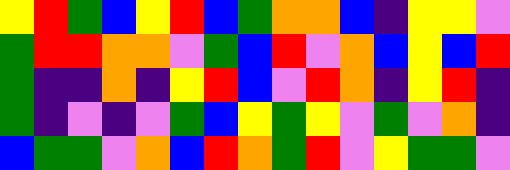[["yellow", "red", "green", "blue", "yellow", "red", "blue", "green", "orange", "orange", "blue", "indigo", "yellow", "yellow", "violet"], ["green", "red", "red", "orange", "orange", "violet", "green", "blue", "red", "violet", "orange", "blue", "yellow", "blue", "red"], ["green", "indigo", "indigo", "orange", "indigo", "yellow", "red", "blue", "violet", "red", "orange", "indigo", "yellow", "red", "indigo"], ["green", "indigo", "violet", "indigo", "violet", "green", "blue", "yellow", "green", "yellow", "violet", "green", "violet", "orange", "indigo"], ["blue", "green", "green", "violet", "orange", "blue", "red", "orange", "green", "red", "violet", "yellow", "green", "green", "violet"]]